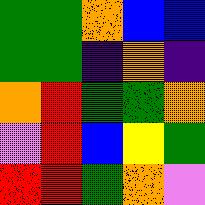[["green", "green", "orange", "blue", "blue"], ["green", "green", "indigo", "orange", "indigo"], ["orange", "red", "green", "green", "orange"], ["violet", "red", "blue", "yellow", "green"], ["red", "red", "green", "orange", "violet"]]